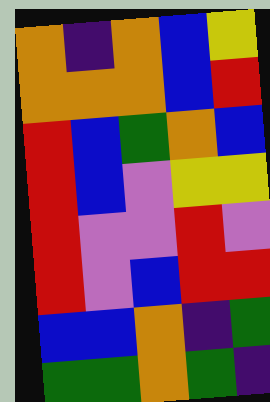[["orange", "indigo", "orange", "blue", "yellow"], ["orange", "orange", "orange", "blue", "red"], ["red", "blue", "green", "orange", "blue"], ["red", "blue", "violet", "yellow", "yellow"], ["red", "violet", "violet", "red", "violet"], ["red", "violet", "blue", "red", "red"], ["blue", "blue", "orange", "indigo", "green"], ["green", "green", "orange", "green", "indigo"]]